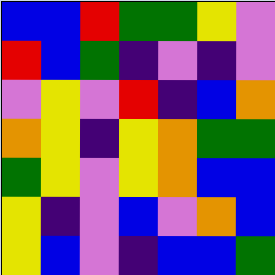[["blue", "blue", "red", "green", "green", "yellow", "violet"], ["red", "blue", "green", "indigo", "violet", "indigo", "violet"], ["violet", "yellow", "violet", "red", "indigo", "blue", "orange"], ["orange", "yellow", "indigo", "yellow", "orange", "green", "green"], ["green", "yellow", "violet", "yellow", "orange", "blue", "blue"], ["yellow", "indigo", "violet", "blue", "violet", "orange", "blue"], ["yellow", "blue", "violet", "indigo", "blue", "blue", "green"]]